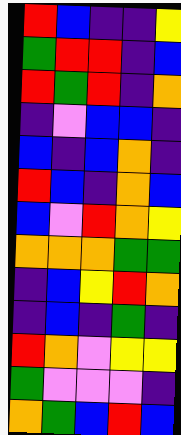[["red", "blue", "indigo", "indigo", "yellow"], ["green", "red", "red", "indigo", "blue"], ["red", "green", "red", "indigo", "orange"], ["indigo", "violet", "blue", "blue", "indigo"], ["blue", "indigo", "blue", "orange", "indigo"], ["red", "blue", "indigo", "orange", "blue"], ["blue", "violet", "red", "orange", "yellow"], ["orange", "orange", "orange", "green", "green"], ["indigo", "blue", "yellow", "red", "orange"], ["indigo", "blue", "indigo", "green", "indigo"], ["red", "orange", "violet", "yellow", "yellow"], ["green", "violet", "violet", "violet", "indigo"], ["orange", "green", "blue", "red", "blue"]]